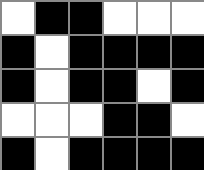[["white", "black", "black", "white", "white", "white"], ["black", "white", "black", "black", "black", "black"], ["black", "white", "black", "black", "white", "black"], ["white", "white", "white", "black", "black", "white"], ["black", "white", "black", "black", "black", "black"]]